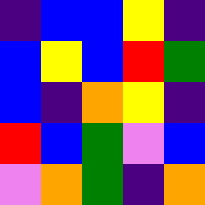[["indigo", "blue", "blue", "yellow", "indigo"], ["blue", "yellow", "blue", "red", "green"], ["blue", "indigo", "orange", "yellow", "indigo"], ["red", "blue", "green", "violet", "blue"], ["violet", "orange", "green", "indigo", "orange"]]